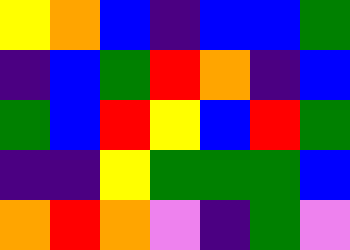[["yellow", "orange", "blue", "indigo", "blue", "blue", "green"], ["indigo", "blue", "green", "red", "orange", "indigo", "blue"], ["green", "blue", "red", "yellow", "blue", "red", "green"], ["indigo", "indigo", "yellow", "green", "green", "green", "blue"], ["orange", "red", "orange", "violet", "indigo", "green", "violet"]]